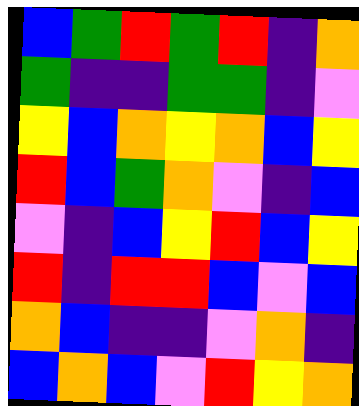[["blue", "green", "red", "green", "red", "indigo", "orange"], ["green", "indigo", "indigo", "green", "green", "indigo", "violet"], ["yellow", "blue", "orange", "yellow", "orange", "blue", "yellow"], ["red", "blue", "green", "orange", "violet", "indigo", "blue"], ["violet", "indigo", "blue", "yellow", "red", "blue", "yellow"], ["red", "indigo", "red", "red", "blue", "violet", "blue"], ["orange", "blue", "indigo", "indigo", "violet", "orange", "indigo"], ["blue", "orange", "blue", "violet", "red", "yellow", "orange"]]